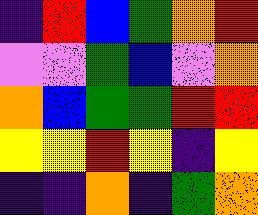[["indigo", "red", "blue", "green", "orange", "red"], ["violet", "violet", "green", "blue", "violet", "orange"], ["orange", "blue", "green", "green", "red", "red"], ["yellow", "yellow", "red", "yellow", "indigo", "yellow"], ["indigo", "indigo", "orange", "indigo", "green", "orange"]]